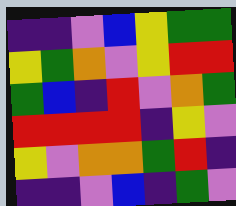[["indigo", "indigo", "violet", "blue", "yellow", "green", "green"], ["yellow", "green", "orange", "violet", "yellow", "red", "red"], ["green", "blue", "indigo", "red", "violet", "orange", "green"], ["red", "red", "red", "red", "indigo", "yellow", "violet"], ["yellow", "violet", "orange", "orange", "green", "red", "indigo"], ["indigo", "indigo", "violet", "blue", "indigo", "green", "violet"]]